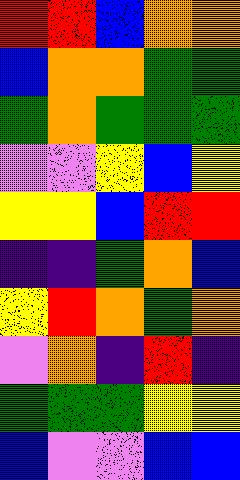[["red", "red", "blue", "orange", "orange"], ["blue", "orange", "orange", "green", "green"], ["green", "orange", "green", "green", "green"], ["violet", "violet", "yellow", "blue", "yellow"], ["yellow", "yellow", "blue", "red", "red"], ["indigo", "indigo", "green", "orange", "blue"], ["yellow", "red", "orange", "green", "orange"], ["violet", "orange", "indigo", "red", "indigo"], ["green", "green", "green", "yellow", "yellow"], ["blue", "violet", "violet", "blue", "blue"]]